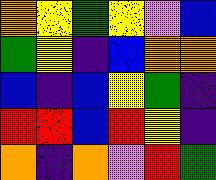[["orange", "yellow", "green", "yellow", "violet", "blue"], ["green", "yellow", "indigo", "blue", "orange", "orange"], ["blue", "indigo", "blue", "yellow", "green", "indigo"], ["red", "red", "blue", "red", "yellow", "indigo"], ["orange", "indigo", "orange", "violet", "red", "green"]]